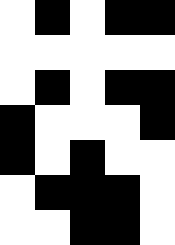[["white", "black", "white", "black", "black"], ["white", "white", "white", "white", "white"], ["white", "black", "white", "black", "black"], ["black", "white", "white", "white", "black"], ["black", "white", "black", "white", "white"], ["white", "black", "black", "black", "white"], ["white", "white", "black", "black", "white"]]